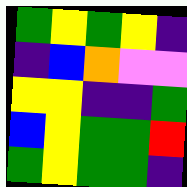[["green", "yellow", "green", "yellow", "indigo"], ["indigo", "blue", "orange", "violet", "violet"], ["yellow", "yellow", "indigo", "indigo", "green"], ["blue", "yellow", "green", "green", "red"], ["green", "yellow", "green", "green", "indigo"]]